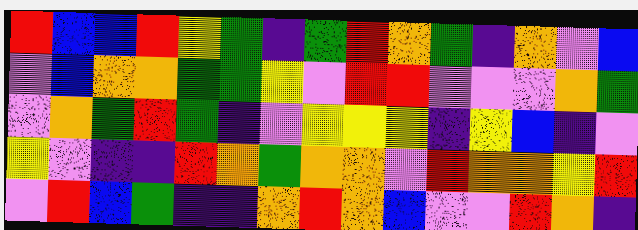[["red", "blue", "blue", "red", "yellow", "green", "indigo", "green", "red", "orange", "green", "indigo", "orange", "violet", "blue"], ["violet", "blue", "orange", "orange", "green", "green", "yellow", "violet", "red", "red", "violet", "violet", "violet", "orange", "green"], ["violet", "orange", "green", "red", "green", "indigo", "violet", "yellow", "yellow", "yellow", "indigo", "yellow", "blue", "indigo", "violet"], ["yellow", "violet", "indigo", "indigo", "red", "orange", "green", "orange", "orange", "violet", "red", "orange", "orange", "yellow", "red"], ["violet", "red", "blue", "green", "indigo", "indigo", "orange", "red", "orange", "blue", "violet", "violet", "red", "orange", "indigo"]]